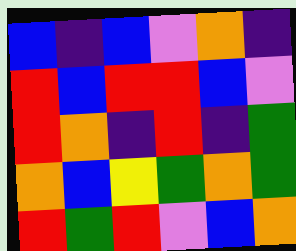[["blue", "indigo", "blue", "violet", "orange", "indigo"], ["red", "blue", "red", "red", "blue", "violet"], ["red", "orange", "indigo", "red", "indigo", "green"], ["orange", "blue", "yellow", "green", "orange", "green"], ["red", "green", "red", "violet", "blue", "orange"]]